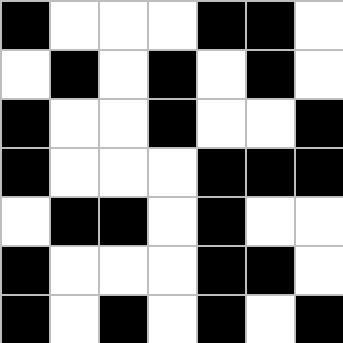[["black", "white", "white", "white", "black", "black", "white"], ["white", "black", "white", "black", "white", "black", "white"], ["black", "white", "white", "black", "white", "white", "black"], ["black", "white", "white", "white", "black", "black", "black"], ["white", "black", "black", "white", "black", "white", "white"], ["black", "white", "white", "white", "black", "black", "white"], ["black", "white", "black", "white", "black", "white", "black"]]